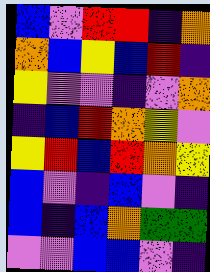[["blue", "violet", "red", "red", "indigo", "orange"], ["orange", "blue", "yellow", "blue", "red", "indigo"], ["yellow", "violet", "violet", "indigo", "violet", "orange"], ["indigo", "blue", "red", "orange", "yellow", "violet"], ["yellow", "red", "blue", "red", "orange", "yellow"], ["blue", "violet", "indigo", "blue", "violet", "indigo"], ["blue", "indigo", "blue", "orange", "green", "green"], ["violet", "violet", "blue", "blue", "violet", "indigo"]]